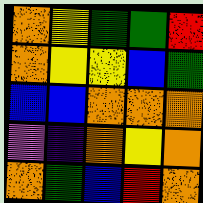[["orange", "yellow", "green", "green", "red"], ["orange", "yellow", "yellow", "blue", "green"], ["blue", "blue", "orange", "orange", "orange"], ["violet", "indigo", "orange", "yellow", "orange"], ["orange", "green", "blue", "red", "orange"]]